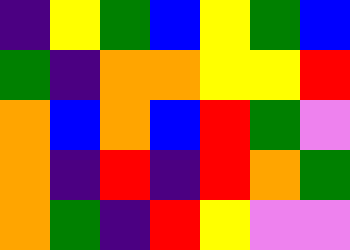[["indigo", "yellow", "green", "blue", "yellow", "green", "blue"], ["green", "indigo", "orange", "orange", "yellow", "yellow", "red"], ["orange", "blue", "orange", "blue", "red", "green", "violet"], ["orange", "indigo", "red", "indigo", "red", "orange", "green"], ["orange", "green", "indigo", "red", "yellow", "violet", "violet"]]